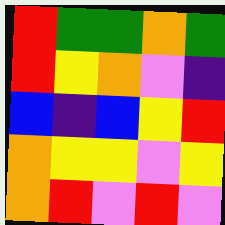[["red", "green", "green", "orange", "green"], ["red", "yellow", "orange", "violet", "indigo"], ["blue", "indigo", "blue", "yellow", "red"], ["orange", "yellow", "yellow", "violet", "yellow"], ["orange", "red", "violet", "red", "violet"]]